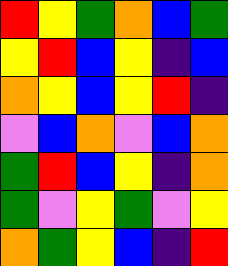[["red", "yellow", "green", "orange", "blue", "green"], ["yellow", "red", "blue", "yellow", "indigo", "blue"], ["orange", "yellow", "blue", "yellow", "red", "indigo"], ["violet", "blue", "orange", "violet", "blue", "orange"], ["green", "red", "blue", "yellow", "indigo", "orange"], ["green", "violet", "yellow", "green", "violet", "yellow"], ["orange", "green", "yellow", "blue", "indigo", "red"]]